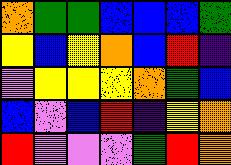[["orange", "green", "green", "blue", "blue", "blue", "green"], ["yellow", "blue", "yellow", "orange", "blue", "red", "indigo"], ["violet", "yellow", "yellow", "yellow", "orange", "green", "blue"], ["blue", "violet", "blue", "red", "indigo", "yellow", "orange"], ["red", "violet", "violet", "violet", "green", "red", "orange"]]